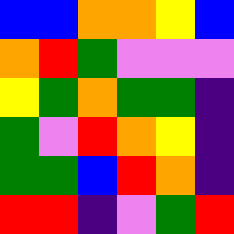[["blue", "blue", "orange", "orange", "yellow", "blue"], ["orange", "red", "green", "violet", "violet", "violet"], ["yellow", "green", "orange", "green", "green", "indigo"], ["green", "violet", "red", "orange", "yellow", "indigo"], ["green", "green", "blue", "red", "orange", "indigo"], ["red", "red", "indigo", "violet", "green", "red"]]